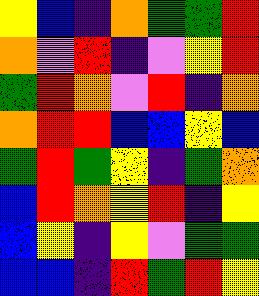[["yellow", "blue", "indigo", "orange", "green", "green", "red"], ["orange", "violet", "red", "indigo", "violet", "yellow", "red"], ["green", "red", "orange", "violet", "red", "indigo", "orange"], ["orange", "red", "red", "blue", "blue", "yellow", "blue"], ["green", "red", "green", "yellow", "indigo", "green", "orange"], ["blue", "red", "orange", "yellow", "red", "indigo", "yellow"], ["blue", "yellow", "indigo", "yellow", "violet", "green", "green"], ["blue", "blue", "indigo", "red", "green", "red", "yellow"]]